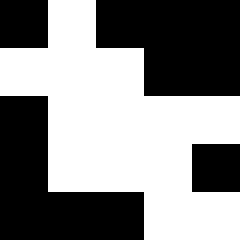[["black", "white", "black", "black", "black"], ["white", "white", "white", "black", "black"], ["black", "white", "white", "white", "white"], ["black", "white", "white", "white", "black"], ["black", "black", "black", "white", "white"]]